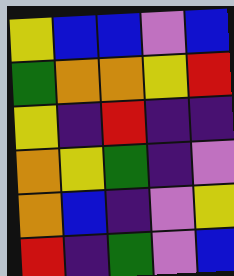[["yellow", "blue", "blue", "violet", "blue"], ["green", "orange", "orange", "yellow", "red"], ["yellow", "indigo", "red", "indigo", "indigo"], ["orange", "yellow", "green", "indigo", "violet"], ["orange", "blue", "indigo", "violet", "yellow"], ["red", "indigo", "green", "violet", "blue"]]